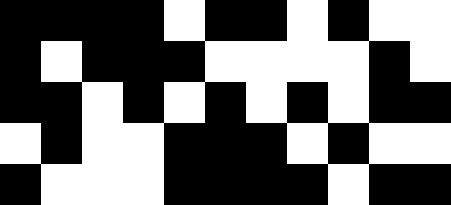[["black", "black", "black", "black", "white", "black", "black", "white", "black", "white", "white"], ["black", "white", "black", "black", "black", "white", "white", "white", "white", "black", "white"], ["black", "black", "white", "black", "white", "black", "white", "black", "white", "black", "black"], ["white", "black", "white", "white", "black", "black", "black", "white", "black", "white", "white"], ["black", "white", "white", "white", "black", "black", "black", "black", "white", "black", "black"]]